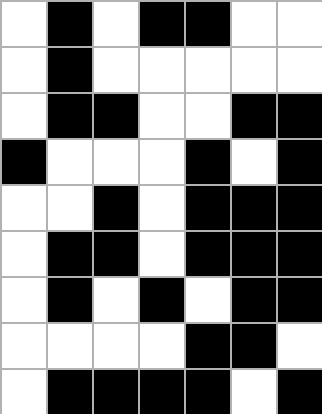[["white", "black", "white", "black", "black", "white", "white"], ["white", "black", "white", "white", "white", "white", "white"], ["white", "black", "black", "white", "white", "black", "black"], ["black", "white", "white", "white", "black", "white", "black"], ["white", "white", "black", "white", "black", "black", "black"], ["white", "black", "black", "white", "black", "black", "black"], ["white", "black", "white", "black", "white", "black", "black"], ["white", "white", "white", "white", "black", "black", "white"], ["white", "black", "black", "black", "black", "white", "black"]]